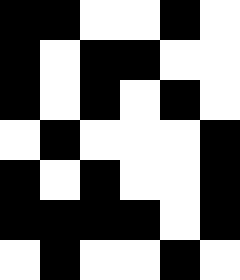[["black", "black", "white", "white", "black", "white"], ["black", "white", "black", "black", "white", "white"], ["black", "white", "black", "white", "black", "white"], ["white", "black", "white", "white", "white", "black"], ["black", "white", "black", "white", "white", "black"], ["black", "black", "black", "black", "white", "black"], ["white", "black", "white", "white", "black", "white"]]